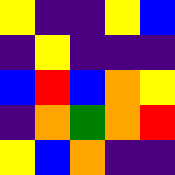[["yellow", "indigo", "indigo", "yellow", "blue"], ["indigo", "yellow", "indigo", "indigo", "indigo"], ["blue", "red", "blue", "orange", "yellow"], ["indigo", "orange", "green", "orange", "red"], ["yellow", "blue", "orange", "indigo", "indigo"]]